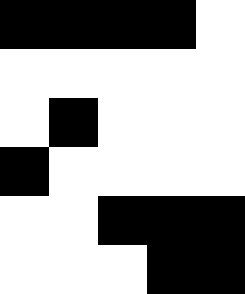[["black", "black", "black", "black", "white"], ["white", "white", "white", "white", "white"], ["white", "black", "white", "white", "white"], ["black", "white", "white", "white", "white"], ["white", "white", "black", "black", "black"], ["white", "white", "white", "black", "black"]]